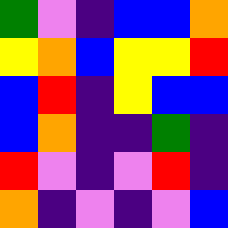[["green", "violet", "indigo", "blue", "blue", "orange"], ["yellow", "orange", "blue", "yellow", "yellow", "red"], ["blue", "red", "indigo", "yellow", "blue", "blue"], ["blue", "orange", "indigo", "indigo", "green", "indigo"], ["red", "violet", "indigo", "violet", "red", "indigo"], ["orange", "indigo", "violet", "indigo", "violet", "blue"]]